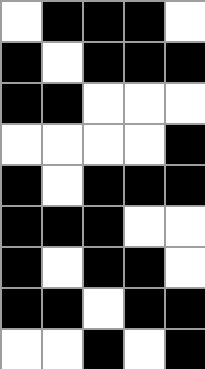[["white", "black", "black", "black", "white"], ["black", "white", "black", "black", "black"], ["black", "black", "white", "white", "white"], ["white", "white", "white", "white", "black"], ["black", "white", "black", "black", "black"], ["black", "black", "black", "white", "white"], ["black", "white", "black", "black", "white"], ["black", "black", "white", "black", "black"], ["white", "white", "black", "white", "black"]]